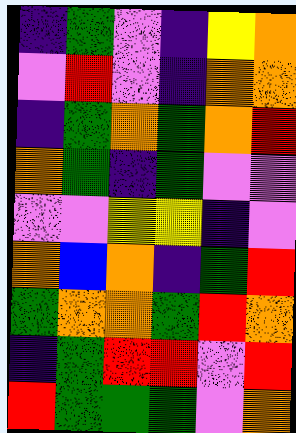[["indigo", "green", "violet", "indigo", "yellow", "orange"], ["violet", "red", "violet", "indigo", "orange", "orange"], ["indigo", "green", "orange", "green", "orange", "red"], ["orange", "green", "indigo", "green", "violet", "violet"], ["violet", "violet", "yellow", "yellow", "indigo", "violet"], ["orange", "blue", "orange", "indigo", "green", "red"], ["green", "orange", "orange", "green", "red", "orange"], ["indigo", "green", "red", "red", "violet", "red"], ["red", "green", "green", "green", "violet", "orange"]]